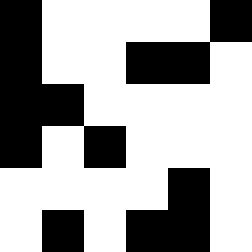[["black", "white", "white", "white", "white", "black"], ["black", "white", "white", "black", "black", "white"], ["black", "black", "white", "white", "white", "white"], ["black", "white", "black", "white", "white", "white"], ["white", "white", "white", "white", "black", "white"], ["white", "black", "white", "black", "black", "white"]]